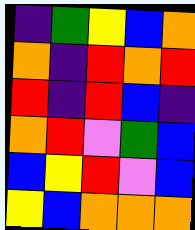[["indigo", "green", "yellow", "blue", "orange"], ["orange", "indigo", "red", "orange", "red"], ["red", "indigo", "red", "blue", "indigo"], ["orange", "red", "violet", "green", "blue"], ["blue", "yellow", "red", "violet", "blue"], ["yellow", "blue", "orange", "orange", "orange"]]